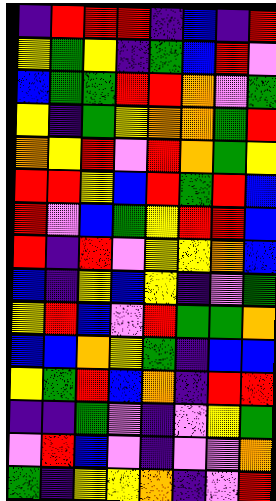[["indigo", "red", "red", "red", "indigo", "blue", "indigo", "red"], ["yellow", "green", "yellow", "indigo", "green", "blue", "red", "violet"], ["blue", "green", "green", "red", "red", "orange", "violet", "green"], ["yellow", "indigo", "green", "yellow", "orange", "orange", "green", "red"], ["orange", "yellow", "red", "violet", "red", "orange", "green", "yellow"], ["red", "red", "yellow", "blue", "red", "green", "red", "blue"], ["red", "violet", "blue", "green", "yellow", "red", "red", "blue"], ["red", "indigo", "red", "violet", "yellow", "yellow", "orange", "blue"], ["blue", "indigo", "yellow", "blue", "yellow", "indigo", "violet", "green"], ["yellow", "red", "blue", "violet", "red", "green", "green", "orange"], ["blue", "blue", "orange", "yellow", "green", "indigo", "blue", "blue"], ["yellow", "green", "red", "blue", "orange", "indigo", "red", "red"], ["indigo", "indigo", "green", "violet", "indigo", "violet", "yellow", "green"], ["violet", "red", "blue", "violet", "indigo", "violet", "violet", "orange"], ["green", "indigo", "yellow", "yellow", "orange", "indigo", "violet", "red"]]